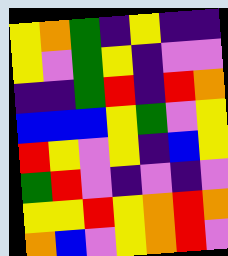[["yellow", "orange", "green", "indigo", "yellow", "indigo", "indigo"], ["yellow", "violet", "green", "yellow", "indigo", "violet", "violet"], ["indigo", "indigo", "green", "red", "indigo", "red", "orange"], ["blue", "blue", "blue", "yellow", "green", "violet", "yellow"], ["red", "yellow", "violet", "yellow", "indigo", "blue", "yellow"], ["green", "red", "violet", "indigo", "violet", "indigo", "violet"], ["yellow", "yellow", "red", "yellow", "orange", "red", "orange"], ["orange", "blue", "violet", "yellow", "orange", "red", "violet"]]